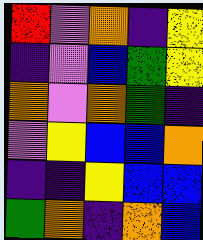[["red", "violet", "orange", "indigo", "yellow"], ["indigo", "violet", "blue", "green", "yellow"], ["orange", "violet", "orange", "green", "indigo"], ["violet", "yellow", "blue", "blue", "orange"], ["indigo", "indigo", "yellow", "blue", "blue"], ["green", "orange", "indigo", "orange", "blue"]]